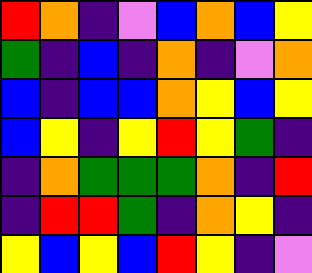[["red", "orange", "indigo", "violet", "blue", "orange", "blue", "yellow"], ["green", "indigo", "blue", "indigo", "orange", "indigo", "violet", "orange"], ["blue", "indigo", "blue", "blue", "orange", "yellow", "blue", "yellow"], ["blue", "yellow", "indigo", "yellow", "red", "yellow", "green", "indigo"], ["indigo", "orange", "green", "green", "green", "orange", "indigo", "red"], ["indigo", "red", "red", "green", "indigo", "orange", "yellow", "indigo"], ["yellow", "blue", "yellow", "blue", "red", "yellow", "indigo", "violet"]]